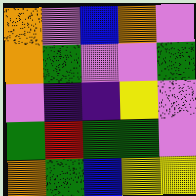[["orange", "violet", "blue", "orange", "violet"], ["orange", "green", "violet", "violet", "green"], ["violet", "indigo", "indigo", "yellow", "violet"], ["green", "red", "green", "green", "violet"], ["orange", "green", "blue", "yellow", "yellow"]]